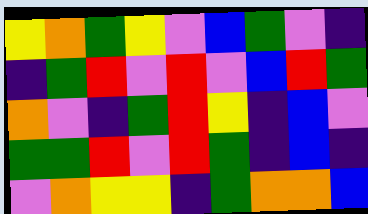[["yellow", "orange", "green", "yellow", "violet", "blue", "green", "violet", "indigo"], ["indigo", "green", "red", "violet", "red", "violet", "blue", "red", "green"], ["orange", "violet", "indigo", "green", "red", "yellow", "indigo", "blue", "violet"], ["green", "green", "red", "violet", "red", "green", "indigo", "blue", "indigo"], ["violet", "orange", "yellow", "yellow", "indigo", "green", "orange", "orange", "blue"]]